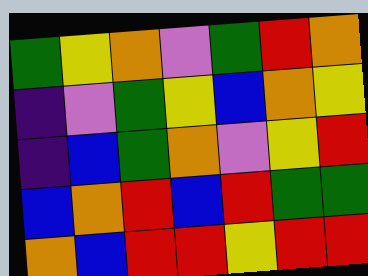[["green", "yellow", "orange", "violet", "green", "red", "orange"], ["indigo", "violet", "green", "yellow", "blue", "orange", "yellow"], ["indigo", "blue", "green", "orange", "violet", "yellow", "red"], ["blue", "orange", "red", "blue", "red", "green", "green"], ["orange", "blue", "red", "red", "yellow", "red", "red"]]